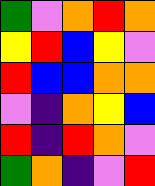[["green", "violet", "orange", "red", "orange"], ["yellow", "red", "blue", "yellow", "violet"], ["red", "blue", "blue", "orange", "orange"], ["violet", "indigo", "orange", "yellow", "blue"], ["red", "indigo", "red", "orange", "violet"], ["green", "orange", "indigo", "violet", "red"]]